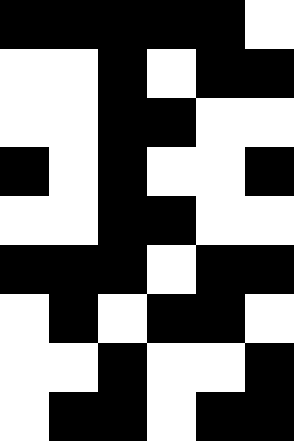[["black", "black", "black", "black", "black", "white"], ["white", "white", "black", "white", "black", "black"], ["white", "white", "black", "black", "white", "white"], ["black", "white", "black", "white", "white", "black"], ["white", "white", "black", "black", "white", "white"], ["black", "black", "black", "white", "black", "black"], ["white", "black", "white", "black", "black", "white"], ["white", "white", "black", "white", "white", "black"], ["white", "black", "black", "white", "black", "black"]]